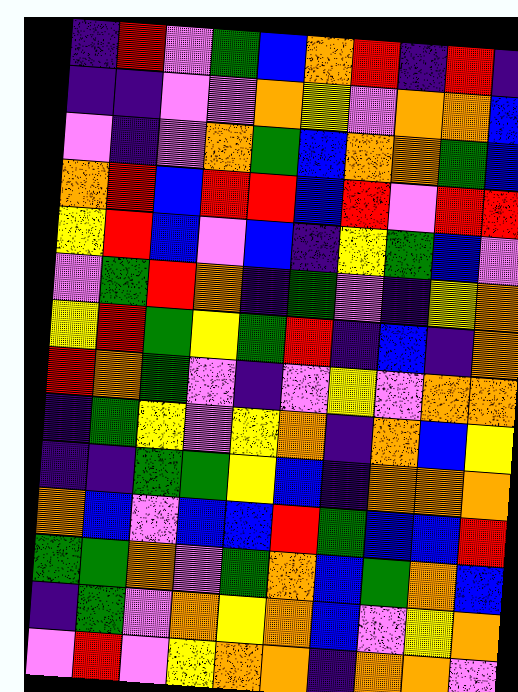[["indigo", "red", "violet", "green", "blue", "orange", "red", "indigo", "red", "indigo"], ["indigo", "indigo", "violet", "violet", "orange", "yellow", "violet", "orange", "orange", "blue"], ["violet", "indigo", "violet", "orange", "green", "blue", "orange", "orange", "green", "blue"], ["orange", "red", "blue", "red", "red", "blue", "red", "violet", "red", "red"], ["yellow", "red", "blue", "violet", "blue", "indigo", "yellow", "green", "blue", "violet"], ["violet", "green", "red", "orange", "indigo", "green", "violet", "indigo", "yellow", "orange"], ["yellow", "red", "green", "yellow", "green", "red", "indigo", "blue", "indigo", "orange"], ["red", "orange", "green", "violet", "indigo", "violet", "yellow", "violet", "orange", "orange"], ["indigo", "green", "yellow", "violet", "yellow", "orange", "indigo", "orange", "blue", "yellow"], ["indigo", "indigo", "green", "green", "yellow", "blue", "indigo", "orange", "orange", "orange"], ["orange", "blue", "violet", "blue", "blue", "red", "green", "blue", "blue", "red"], ["green", "green", "orange", "violet", "green", "orange", "blue", "green", "orange", "blue"], ["indigo", "green", "violet", "orange", "yellow", "orange", "blue", "violet", "yellow", "orange"], ["violet", "red", "violet", "yellow", "orange", "orange", "indigo", "orange", "orange", "violet"]]